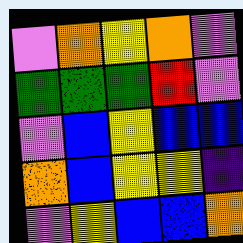[["violet", "orange", "yellow", "orange", "violet"], ["green", "green", "green", "red", "violet"], ["violet", "blue", "yellow", "blue", "blue"], ["orange", "blue", "yellow", "yellow", "indigo"], ["violet", "yellow", "blue", "blue", "orange"]]